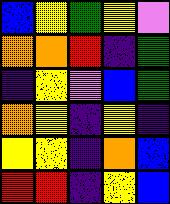[["blue", "yellow", "green", "yellow", "violet"], ["orange", "orange", "red", "indigo", "green"], ["indigo", "yellow", "violet", "blue", "green"], ["orange", "yellow", "indigo", "yellow", "indigo"], ["yellow", "yellow", "indigo", "orange", "blue"], ["red", "red", "indigo", "yellow", "blue"]]